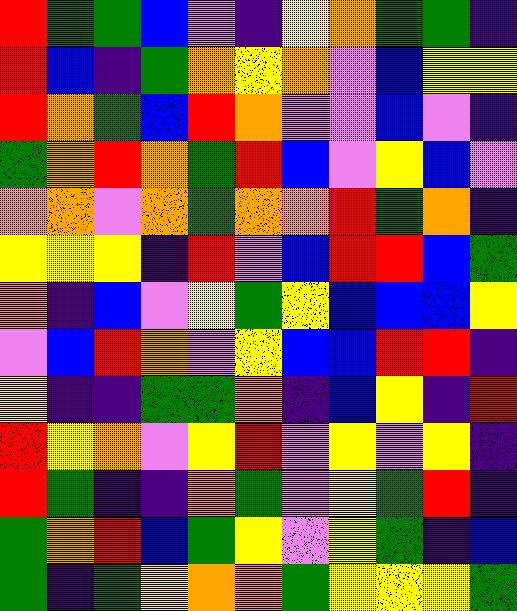[["red", "green", "green", "blue", "violet", "indigo", "yellow", "orange", "green", "green", "indigo"], ["red", "blue", "indigo", "green", "orange", "yellow", "orange", "violet", "blue", "yellow", "yellow"], ["red", "orange", "green", "blue", "red", "orange", "violet", "violet", "blue", "violet", "indigo"], ["green", "orange", "red", "orange", "green", "red", "blue", "violet", "yellow", "blue", "violet"], ["orange", "orange", "violet", "orange", "green", "orange", "orange", "red", "green", "orange", "indigo"], ["yellow", "yellow", "yellow", "indigo", "red", "violet", "blue", "red", "red", "blue", "green"], ["orange", "indigo", "blue", "violet", "yellow", "green", "yellow", "blue", "blue", "blue", "yellow"], ["violet", "blue", "red", "orange", "violet", "yellow", "blue", "blue", "red", "red", "indigo"], ["yellow", "indigo", "indigo", "green", "green", "orange", "indigo", "blue", "yellow", "indigo", "red"], ["red", "yellow", "orange", "violet", "yellow", "red", "violet", "yellow", "violet", "yellow", "indigo"], ["red", "green", "indigo", "indigo", "orange", "green", "violet", "yellow", "green", "red", "indigo"], ["green", "orange", "red", "blue", "green", "yellow", "violet", "yellow", "green", "indigo", "blue"], ["green", "indigo", "green", "yellow", "orange", "orange", "green", "yellow", "yellow", "yellow", "green"]]